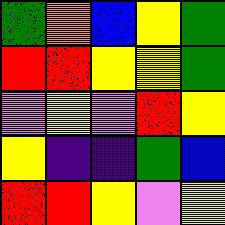[["green", "orange", "blue", "yellow", "green"], ["red", "red", "yellow", "yellow", "green"], ["violet", "yellow", "violet", "red", "yellow"], ["yellow", "indigo", "indigo", "green", "blue"], ["red", "red", "yellow", "violet", "yellow"]]